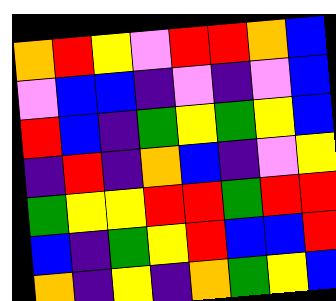[["orange", "red", "yellow", "violet", "red", "red", "orange", "blue"], ["violet", "blue", "blue", "indigo", "violet", "indigo", "violet", "blue"], ["red", "blue", "indigo", "green", "yellow", "green", "yellow", "blue"], ["indigo", "red", "indigo", "orange", "blue", "indigo", "violet", "yellow"], ["green", "yellow", "yellow", "red", "red", "green", "red", "red"], ["blue", "indigo", "green", "yellow", "red", "blue", "blue", "red"], ["orange", "indigo", "yellow", "indigo", "orange", "green", "yellow", "blue"]]